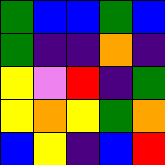[["green", "blue", "blue", "green", "blue"], ["green", "indigo", "indigo", "orange", "indigo"], ["yellow", "violet", "red", "indigo", "green"], ["yellow", "orange", "yellow", "green", "orange"], ["blue", "yellow", "indigo", "blue", "red"]]